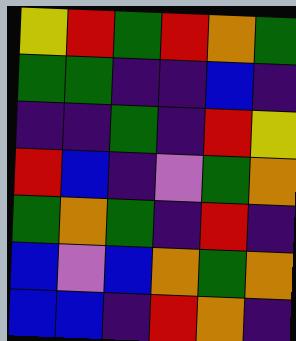[["yellow", "red", "green", "red", "orange", "green"], ["green", "green", "indigo", "indigo", "blue", "indigo"], ["indigo", "indigo", "green", "indigo", "red", "yellow"], ["red", "blue", "indigo", "violet", "green", "orange"], ["green", "orange", "green", "indigo", "red", "indigo"], ["blue", "violet", "blue", "orange", "green", "orange"], ["blue", "blue", "indigo", "red", "orange", "indigo"]]